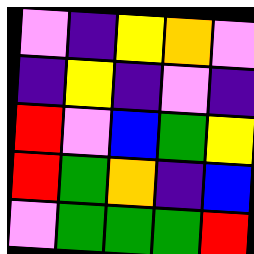[["violet", "indigo", "yellow", "orange", "violet"], ["indigo", "yellow", "indigo", "violet", "indigo"], ["red", "violet", "blue", "green", "yellow"], ["red", "green", "orange", "indigo", "blue"], ["violet", "green", "green", "green", "red"]]